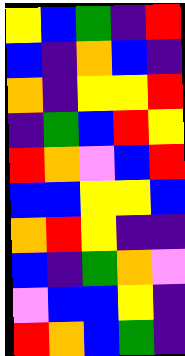[["yellow", "blue", "green", "indigo", "red"], ["blue", "indigo", "orange", "blue", "indigo"], ["orange", "indigo", "yellow", "yellow", "red"], ["indigo", "green", "blue", "red", "yellow"], ["red", "orange", "violet", "blue", "red"], ["blue", "blue", "yellow", "yellow", "blue"], ["orange", "red", "yellow", "indigo", "indigo"], ["blue", "indigo", "green", "orange", "violet"], ["violet", "blue", "blue", "yellow", "indigo"], ["red", "orange", "blue", "green", "indigo"]]